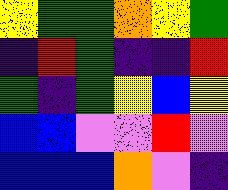[["yellow", "green", "green", "orange", "yellow", "green"], ["indigo", "red", "green", "indigo", "indigo", "red"], ["green", "indigo", "green", "yellow", "blue", "yellow"], ["blue", "blue", "violet", "violet", "red", "violet"], ["blue", "blue", "blue", "orange", "violet", "indigo"]]